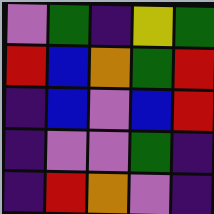[["violet", "green", "indigo", "yellow", "green"], ["red", "blue", "orange", "green", "red"], ["indigo", "blue", "violet", "blue", "red"], ["indigo", "violet", "violet", "green", "indigo"], ["indigo", "red", "orange", "violet", "indigo"]]